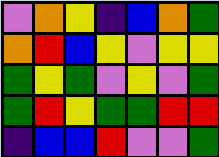[["violet", "orange", "yellow", "indigo", "blue", "orange", "green"], ["orange", "red", "blue", "yellow", "violet", "yellow", "yellow"], ["green", "yellow", "green", "violet", "yellow", "violet", "green"], ["green", "red", "yellow", "green", "green", "red", "red"], ["indigo", "blue", "blue", "red", "violet", "violet", "green"]]